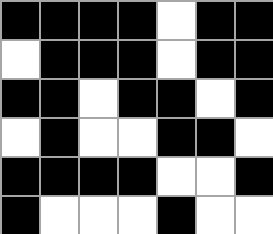[["black", "black", "black", "black", "white", "black", "black"], ["white", "black", "black", "black", "white", "black", "black"], ["black", "black", "white", "black", "black", "white", "black"], ["white", "black", "white", "white", "black", "black", "white"], ["black", "black", "black", "black", "white", "white", "black"], ["black", "white", "white", "white", "black", "white", "white"]]